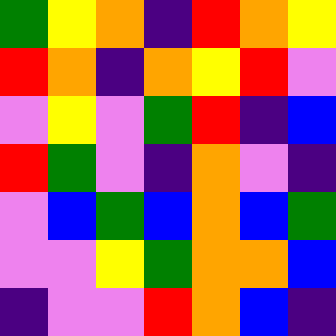[["green", "yellow", "orange", "indigo", "red", "orange", "yellow"], ["red", "orange", "indigo", "orange", "yellow", "red", "violet"], ["violet", "yellow", "violet", "green", "red", "indigo", "blue"], ["red", "green", "violet", "indigo", "orange", "violet", "indigo"], ["violet", "blue", "green", "blue", "orange", "blue", "green"], ["violet", "violet", "yellow", "green", "orange", "orange", "blue"], ["indigo", "violet", "violet", "red", "orange", "blue", "indigo"]]